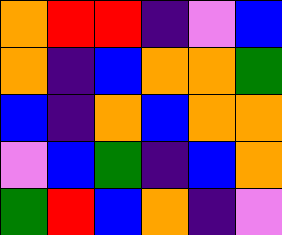[["orange", "red", "red", "indigo", "violet", "blue"], ["orange", "indigo", "blue", "orange", "orange", "green"], ["blue", "indigo", "orange", "blue", "orange", "orange"], ["violet", "blue", "green", "indigo", "blue", "orange"], ["green", "red", "blue", "orange", "indigo", "violet"]]